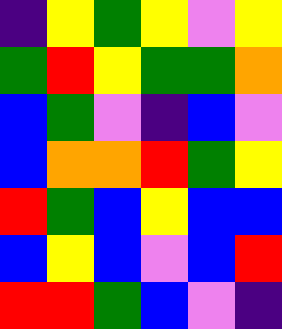[["indigo", "yellow", "green", "yellow", "violet", "yellow"], ["green", "red", "yellow", "green", "green", "orange"], ["blue", "green", "violet", "indigo", "blue", "violet"], ["blue", "orange", "orange", "red", "green", "yellow"], ["red", "green", "blue", "yellow", "blue", "blue"], ["blue", "yellow", "blue", "violet", "blue", "red"], ["red", "red", "green", "blue", "violet", "indigo"]]